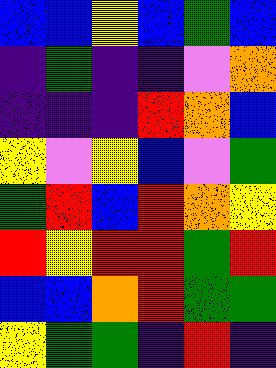[["blue", "blue", "yellow", "blue", "green", "blue"], ["indigo", "green", "indigo", "indigo", "violet", "orange"], ["indigo", "indigo", "indigo", "red", "orange", "blue"], ["yellow", "violet", "yellow", "blue", "violet", "green"], ["green", "red", "blue", "red", "orange", "yellow"], ["red", "yellow", "red", "red", "green", "red"], ["blue", "blue", "orange", "red", "green", "green"], ["yellow", "green", "green", "indigo", "red", "indigo"]]